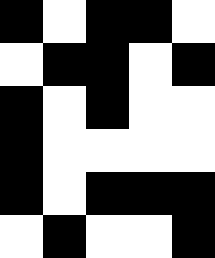[["black", "white", "black", "black", "white"], ["white", "black", "black", "white", "black"], ["black", "white", "black", "white", "white"], ["black", "white", "white", "white", "white"], ["black", "white", "black", "black", "black"], ["white", "black", "white", "white", "black"]]